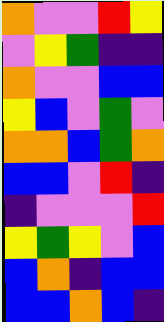[["orange", "violet", "violet", "red", "yellow"], ["violet", "yellow", "green", "indigo", "indigo"], ["orange", "violet", "violet", "blue", "blue"], ["yellow", "blue", "violet", "green", "violet"], ["orange", "orange", "blue", "green", "orange"], ["blue", "blue", "violet", "red", "indigo"], ["indigo", "violet", "violet", "violet", "red"], ["yellow", "green", "yellow", "violet", "blue"], ["blue", "orange", "indigo", "blue", "blue"], ["blue", "blue", "orange", "blue", "indigo"]]